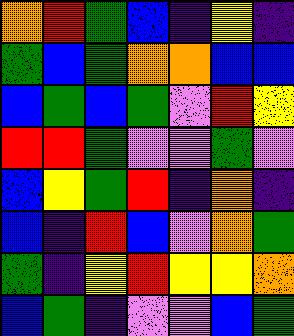[["orange", "red", "green", "blue", "indigo", "yellow", "indigo"], ["green", "blue", "green", "orange", "orange", "blue", "blue"], ["blue", "green", "blue", "green", "violet", "red", "yellow"], ["red", "red", "green", "violet", "violet", "green", "violet"], ["blue", "yellow", "green", "red", "indigo", "orange", "indigo"], ["blue", "indigo", "red", "blue", "violet", "orange", "green"], ["green", "indigo", "yellow", "red", "yellow", "yellow", "orange"], ["blue", "green", "indigo", "violet", "violet", "blue", "green"]]